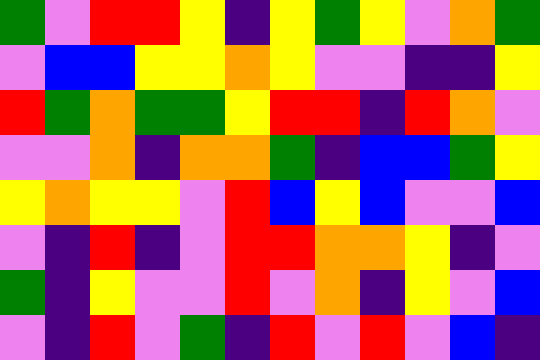[["green", "violet", "red", "red", "yellow", "indigo", "yellow", "green", "yellow", "violet", "orange", "green"], ["violet", "blue", "blue", "yellow", "yellow", "orange", "yellow", "violet", "violet", "indigo", "indigo", "yellow"], ["red", "green", "orange", "green", "green", "yellow", "red", "red", "indigo", "red", "orange", "violet"], ["violet", "violet", "orange", "indigo", "orange", "orange", "green", "indigo", "blue", "blue", "green", "yellow"], ["yellow", "orange", "yellow", "yellow", "violet", "red", "blue", "yellow", "blue", "violet", "violet", "blue"], ["violet", "indigo", "red", "indigo", "violet", "red", "red", "orange", "orange", "yellow", "indigo", "violet"], ["green", "indigo", "yellow", "violet", "violet", "red", "violet", "orange", "indigo", "yellow", "violet", "blue"], ["violet", "indigo", "red", "violet", "green", "indigo", "red", "violet", "red", "violet", "blue", "indigo"]]